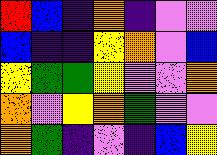[["red", "blue", "indigo", "orange", "indigo", "violet", "violet"], ["blue", "indigo", "indigo", "yellow", "orange", "violet", "blue"], ["yellow", "green", "green", "yellow", "violet", "violet", "orange"], ["orange", "violet", "yellow", "orange", "green", "violet", "violet"], ["orange", "green", "indigo", "violet", "indigo", "blue", "yellow"]]